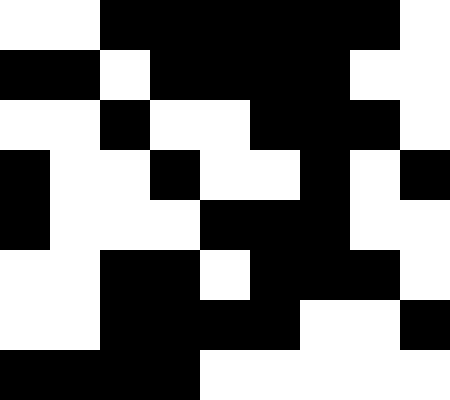[["white", "white", "black", "black", "black", "black", "black", "black", "white"], ["black", "black", "white", "black", "black", "black", "black", "white", "white"], ["white", "white", "black", "white", "white", "black", "black", "black", "white"], ["black", "white", "white", "black", "white", "white", "black", "white", "black"], ["black", "white", "white", "white", "black", "black", "black", "white", "white"], ["white", "white", "black", "black", "white", "black", "black", "black", "white"], ["white", "white", "black", "black", "black", "black", "white", "white", "black"], ["black", "black", "black", "black", "white", "white", "white", "white", "white"]]